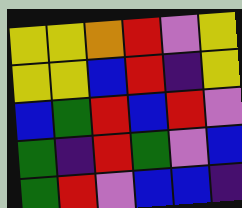[["yellow", "yellow", "orange", "red", "violet", "yellow"], ["yellow", "yellow", "blue", "red", "indigo", "yellow"], ["blue", "green", "red", "blue", "red", "violet"], ["green", "indigo", "red", "green", "violet", "blue"], ["green", "red", "violet", "blue", "blue", "indigo"]]